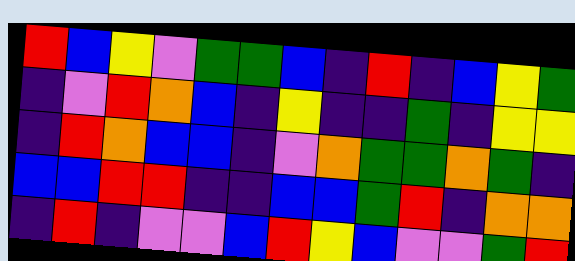[["red", "blue", "yellow", "violet", "green", "green", "blue", "indigo", "red", "indigo", "blue", "yellow", "green"], ["indigo", "violet", "red", "orange", "blue", "indigo", "yellow", "indigo", "indigo", "green", "indigo", "yellow", "yellow"], ["indigo", "red", "orange", "blue", "blue", "indigo", "violet", "orange", "green", "green", "orange", "green", "indigo"], ["blue", "blue", "red", "red", "indigo", "indigo", "blue", "blue", "green", "red", "indigo", "orange", "orange"], ["indigo", "red", "indigo", "violet", "violet", "blue", "red", "yellow", "blue", "violet", "violet", "green", "red"]]